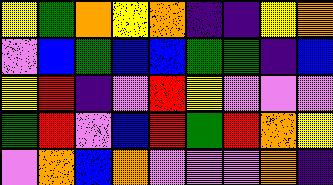[["yellow", "green", "orange", "yellow", "orange", "indigo", "indigo", "yellow", "orange"], ["violet", "blue", "green", "blue", "blue", "green", "green", "indigo", "blue"], ["yellow", "red", "indigo", "violet", "red", "yellow", "violet", "violet", "violet"], ["green", "red", "violet", "blue", "red", "green", "red", "orange", "yellow"], ["violet", "orange", "blue", "orange", "violet", "violet", "violet", "orange", "indigo"]]